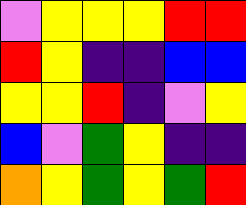[["violet", "yellow", "yellow", "yellow", "red", "red"], ["red", "yellow", "indigo", "indigo", "blue", "blue"], ["yellow", "yellow", "red", "indigo", "violet", "yellow"], ["blue", "violet", "green", "yellow", "indigo", "indigo"], ["orange", "yellow", "green", "yellow", "green", "red"]]